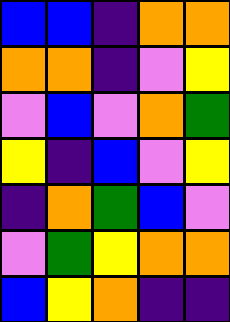[["blue", "blue", "indigo", "orange", "orange"], ["orange", "orange", "indigo", "violet", "yellow"], ["violet", "blue", "violet", "orange", "green"], ["yellow", "indigo", "blue", "violet", "yellow"], ["indigo", "orange", "green", "blue", "violet"], ["violet", "green", "yellow", "orange", "orange"], ["blue", "yellow", "orange", "indigo", "indigo"]]